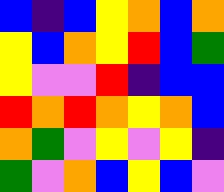[["blue", "indigo", "blue", "yellow", "orange", "blue", "orange"], ["yellow", "blue", "orange", "yellow", "red", "blue", "green"], ["yellow", "violet", "violet", "red", "indigo", "blue", "blue"], ["red", "orange", "red", "orange", "yellow", "orange", "blue"], ["orange", "green", "violet", "yellow", "violet", "yellow", "indigo"], ["green", "violet", "orange", "blue", "yellow", "blue", "violet"]]